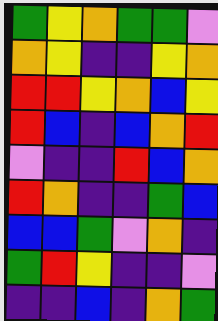[["green", "yellow", "orange", "green", "green", "violet"], ["orange", "yellow", "indigo", "indigo", "yellow", "orange"], ["red", "red", "yellow", "orange", "blue", "yellow"], ["red", "blue", "indigo", "blue", "orange", "red"], ["violet", "indigo", "indigo", "red", "blue", "orange"], ["red", "orange", "indigo", "indigo", "green", "blue"], ["blue", "blue", "green", "violet", "orange", "indigo"], ["green", "red", "yellow", "indigo", "indigo", "violet"], ["indigo", "indigo", "blue", "indigo", "orange", "green"]]